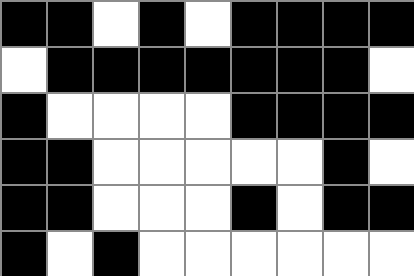[["black", "black", "white", "black", "white", "black", "black", "black", "black"], ["white", "black", "black", "black", "black", "black", "black", "black", "white"], ["black", "white", "white", "white", "white", "black", "black", "black", "black"], ["black", "black", "white", "white", "white", "white", "white", "black", "white"], ["black", "black", "white", "white", "white", "black", "white", "black", "black"], ["black", "white", "black", "white", "white", "white", "white", "white", "white"]]